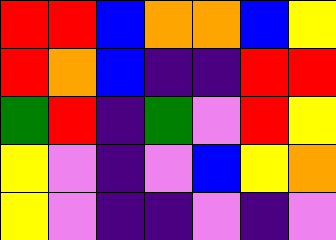[["red", "red", "blue", "orange", "orange", "blue", "yellow"], ["red", "orange", "blue", "indigo", "indigo", "red", "red"], ["green", "red", "indigo", "green", "violet", "red", "yellow"], ["yellow", "violet", "indigo", "violet", "blue", "yellow", "orange"], ["yellow", "violet", "indigo", "indigo", "violet", "indigo", "violet"]]